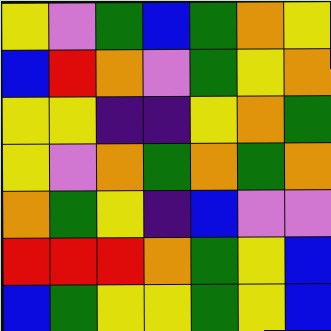[["yellow", "violet", "green", "blue", "green", "orange", "yellow"], ["blue", "red", "orange", "violet", "green", "yellow", "orange"], ["yellow", "yellow", "indigo", "indigo", "yellow", "orange", "green"], ["yellow", "violet", "orange", "green", "orange", "green", "orange"], ["orange", "green", "yellow", "indigo", "blue", "violet", "violet"], ["red", "red", "red", "orange", "green", "yellow", "blue"], ["blue", "green", "yellow", "yellow", "green", "yellow", "blue"]]